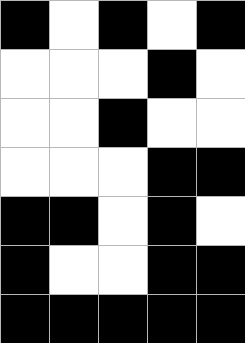[["black", "white", "black", "white", "black"], ["white", "white", "white", "black", "white"], ["white", "white", "black", "white", "white"], ["white", "white", "white", "black", "black"], ["black", "black", "white", "black", "white"], ["black", "white", "white", "black", "black"], ["black", "black", "black", "black", "black"]]